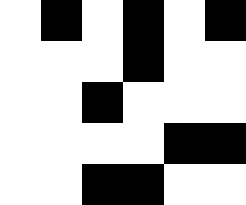[["white", "black", "white", "black", "white", "black"], ["white", "white", "white", "black", "white", "white"], ["white", "white", "black", "white", "white", "white"], ["white", "white", "white", "white", "black", "black"], ["white", "white", "black", "black", "white", "white"]]